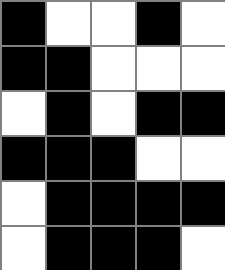[["black", "white", "white", "black", "white"], ["black", "black", "white", "white", "white"], ["white", "black", "white", "black", "black"], ["black", "black", "black", "white", "white"], ["white", "black", "black", "black", "black"], ["white", "black", "black", "black", "white"]]